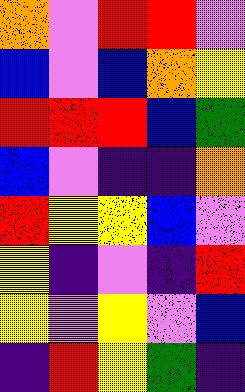[["orange", "violet", "red", "red", "violet"], ["blue", "violet", "blue", "orange", "yellow"], ["red", "red", "red", "blue", "green"], ["blue", "violet", "indigo", "indigo", "orange"], ["red", "yellow", "yellow", "blue", "violet"], ["yellow", "indigo", "violet", "indigo", "red"], ["yellow", "violet", "yellow", "violet", "blue"], ["indigo", "red", "yellow", "green", "indigo"]]